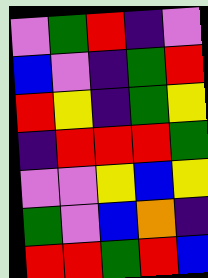[["violet", "green", "red", "indigo", "violet"], ["blue", "violet", "indigo", "green", "red"], ["red", "yellow", "indigo", "green", "yellow"], ["indigo", "red", "red", "red", "green"], ["violet", "violet", "yellow", "blue", "yellow"], ["green", "violet", "blue", "orange", "indigo"], ["red", "red", "green", "red", "blue"]]